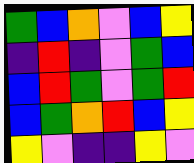[["green", "blue", "orange", "violet", "blue", "yellow"], ["indigo", "red", "indigo", "violet", "green", "blue"], ["blue", "red", "green", "violet", "green", "red"], ["blue", "green", "orange", "red", "blue", "yellow"], ["yellow", "violet", "indigo", "indigo", "yellow", "violet"]]